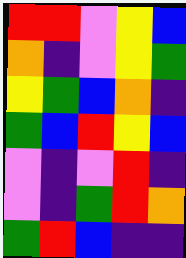[["red", "red", "violet", "yellow", "blue"], ["orange", "indigo", "violet", "yellow", "green"], ["yellow", "green", "blue", "orange", "indigo"], ["green", "blue", "red", "yellow", "blue"], ["violet", "indigo", "violet", "red", "indigo"], ["violet", "indigo", "green", "red", "orange"], ["green", "red", "blue", "indigo", "indigo"]]